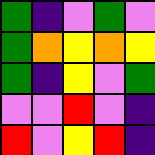[["green", "indigo", "violet", "green", "violet"], ["green", "orange", "yellow", "orange", "yellow"], ["green", "indigo", "yellow", "violet", "green"], ["violet", "violet", "red", "violet", "indigo"], ["red", "violet", "yellow", "red", "indigo"]]